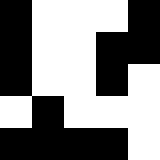[["black", "white", "white", "white", "black"], ["black", "white", "white", "black", "black"], ["black", "white", "white", "black", "white"], ["white", "black", "white", "white", "white"], ["black", "black", "black", "black", "white"]]